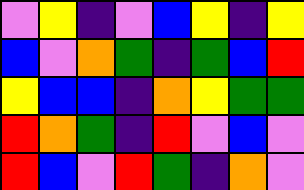[["violet", "yellow", "indigo", "violet", "blue", "yellow", "indigo", "yellow"], ["blue", "violet", "orange", "green", "indigo", "green", "blue", "red"], ["yellow", "blue", "blue", "indigo", "orange", "yellow", "green", "green"], ["red", "orange", "green", "indigo", "red", "violet", "blue", "violet"], ["red", "blue", "violet", "red", "green", "indigo", "orange", "violet"]]